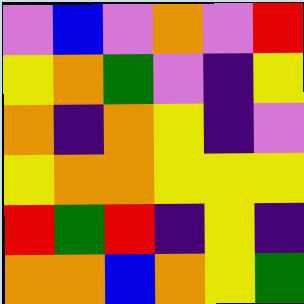[["violet", "blue", "violet", "orange", "violet", "red"], ["yellow", "orange", "green", "violet", "indigo", "yellow"], ["orange", "indigo", "orange", "yellow", "indigo", "violet"], ["yellow", "orange", "orange", "yellow", "yellow", "yellow"], ["red", "green", "red", "indigo", "yellow", "indigo"], ["orange", "orange", "blue", "orange", "yellow", "green"]]